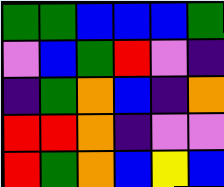[["green", "green", "blue", "blue", "blue", "green"], ["violet", "blue", "green", "red", "violet", "indigo"], ["indigo", "green", "orange", "blue", "indigo", "orange"], ["red", "red", "orange", "indigo", "violet", "violet"], ["red", "green", "orange", "blue", "yellow", "blue"]]